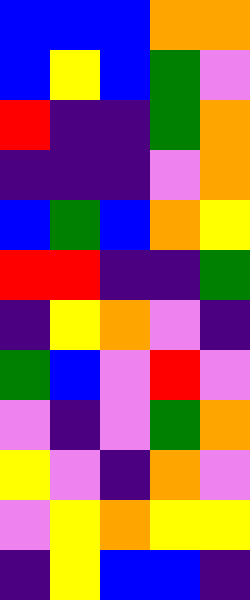[["blue", "blue", "blue", "orange", "orange"], ["blue", "yellow", "blue", "green", "violet"], ["red", "indigo", "indigo", "green", "orange"], ["indigo", "indigo", "indigo", "violet", "orange"], ["blue", "green", "blue", "orange", "yellow"], ["red", "red", "indigo", "indigo", "green"], ["indigo", "yellow", "orange", "violet", "indigo"], ["green", "blue", "violet", "red", "violet"], ["violet", "indigo", "violet", "green", "orange"], ["yellow", "violet", "indigo", "orange", "violet"], ["violet", "yellow", "orange", "yellow", "yellow"], ["indigo", "yellow", "blue", "blue", "indigo"]]